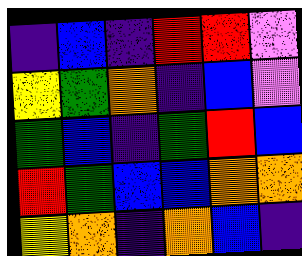[["indigo", "blue", "indigo", "red", "red", "violet"], ["yellow", "green", "orange", "indigo", "blue", "violet"], ["green", "blue", "indigo", "green", "red", "blue"], ["red", "green", "blue", "blue", "orange", "orange"], ["yellow", "orange", "indigo", "orange", "blue", "indigo"]]